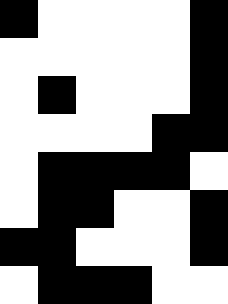[["black", "white", "white", "white", "white", "black"], ["white", "white", "white", "white", "white", "black"], ["white", "black", "white", "white", "white", "black"], ["white", "white", "white", "white", "black", "black"], ["white", "black", "black", "black", "black", "white"], ["white", "black", "black", "white", "white", "black"], ["black", "black", "white", "white", "white", "black"], ["white", "black", "black", "black", "white", "white"]]